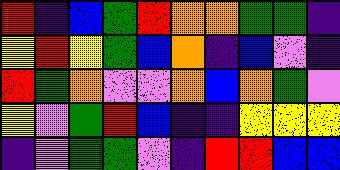[["red", "indigo", "blue", "green", "red", "orange", "orange", "green", "green", "indigo"], ["yellow", "red", "yellow", "green", "blue", "orange", "indigo", "blue", "violet", "indigo"], ["red", "green", "orange", "violet", "violet", "orange", "blue", "orange", "green", "violet"], ["yellow", "violet", "green", "red", "blue", "indigo", "indigo", "yellow", "yellow", "yellow"], ["indigo", "violet", "green", "green", "violet", "indigo", "red", "red", "blue", "blue"]]